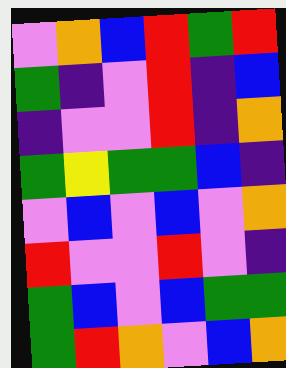[["violet", "orange", "blue", "red", "green", "red"], ["green", "indigo", "violet", "red", "indigo", "blue"], ["indigo", "violet", "violet", "red", "indigo", "orange"], ["green", "yellow", "green", "green", "blue", "indigo"], ["violet", "blue", "violet", "blue", "violet", "orange"], ["red", "violet", "violet", "red", "violet", "indigo"], ["green", "blue", "violet", "blue", "green", "green"], ["green", "red", "orange", "violet", "blue", "orange"]]